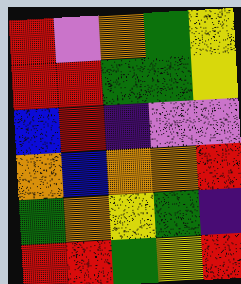[["red", "violet", "orange", "green", "yellow"], ["red", "red", "green", "green", "yellow"], ["blue", "red", "indigo", "violet", "violet"], ["orange", "blue", "orange", "orange", "red"], ["green", "orange", "yellow", "green", "indigo"], ["red", "red", "green", "yellow", "red"]]